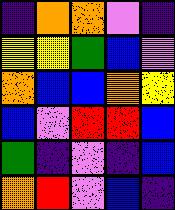[["indigo", "orange", "orange", "violet", "indigo"], ["yellow", "yellow", "green", "blue", "violet"], ["orange", "blue", "blue", "orange", "yellow"], ["blue", "violet", "red", "red", "blue"], ["green", "indigo", "violet", "indigo", "blue"], ["orange", "red", "violet", "blue", "indigo"]]